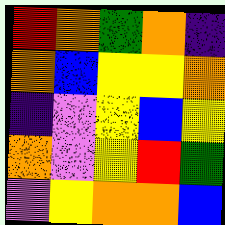[["red", "orange", "green", "orange", "indigo"], ["orange", "blue", "yellow", "yellow", "orange"], ["indigo", "violet", "yellow", "blue", "yellow"], ["orange", "violet", "yellow", "red", "green"], ["violet", "yellow", "orange", "orange", "blue"]]